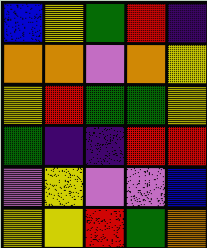[["blue", "yellow", "green", "red", "indigo"], ["orange", "orange", "violet", "orange", "yellow"], ["yellow", "red", "green", "green", "yellow"], ["green", "indigo", "indigo", "red", "red"], ["violet", "yellow", "violet", "violet", "blue"], ["yellow", "yellow", "red", "green", "orange"]]